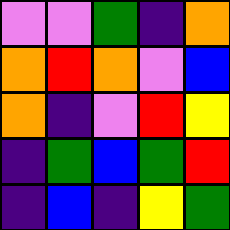[["violet", "violet", "green", "indigo", "orange"], ["orange", "red", "orange", "violet", "blue"], ["orange", "indigo", "violet", "red", "yellow"], ["indigo", "green", "blue", "green", "red"], ["indigo", "blue", "indigo", "yellow", "green"]]